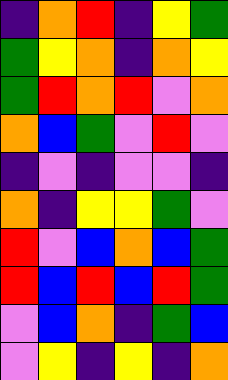[["indigo", "orange", "red", "indigo", "yellow", "green"], ["green", "yellow", "orange", "indigo", "orange", "yellow"], ["green", "red", "orange", "red", "violet", "orange"], ["orange", "blue", "green", "violet", "red", "violet"], ["indigo", "violet", "indigo", "violet", "violet", "indigo"], ["orange", "indigo", "yellow", "yellow", "green", "violet"], ["red", "violet", "blue", "orange", "blue", "green"], ["red", "blue", "red", "blue", "red", "green"], ["violet", "blue", "orange", "indigo", "green", "blue"], ["violet", "yellow", "indigo", "yellow", "indigo", "orange"]]